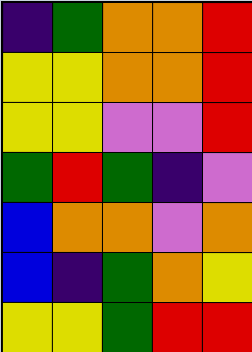[["indigo", "green", "orange", "orange", "red"], ["yellow", "yellow", "orange", "orange", "red"], ["yellow", "yellow", "violet", "violet", "red"], ["green", "red", "green", "indigo", "violet"], ["blue", "orange", "orange", "violet", "orange"], ["blue", "indigo", "green", "orange", "yellow"], ["yellow", "yellow", "green", "red", "red"]]